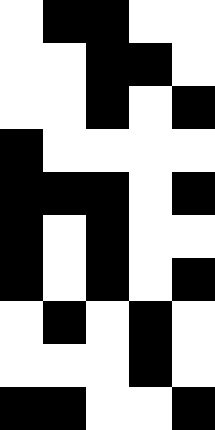[["white", "black", "black", "white", "white"], ["white", "white", "black", "black", "white"], ["white", "white", "black", "white", "black"], ["black", "white", "white", "white", "white"], ["black", "black", "black", "white", "black"], ["black", "white", "black", "white", "white"], ["black", "white", "black", "white", "black"], ["white", "black", "white", "black", "white"], ["white", "white", "white", "black", "white"], ["black", "black", "white", "white", "black"]]